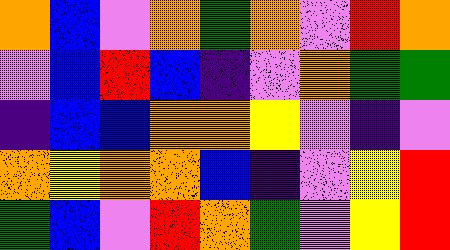[["orange", "blue", "violet", "orange", "green", "orange", "violet", "red", "orange"], ["violet", "blue", "red", "blue", "indigo", "violet", "orange", "green", "green"], ["indigo", "blue", "blue", "orange", "orange", "yellow", "violet", "indigo", "violet"], ["orange", "yellow", "orange", "orange", "blue", "indigo", "violet", "yellow", "red"], ["green", "blue", "violet", "red", "orange", "green", "violet", "yellow", "red"]]